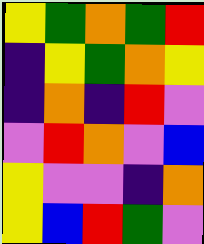[["yellow", "green", "orange", "green", "red"], ["indigo", "yellow", "green", "orange", "yellow"], ["indigo", "orange", "indigo", "red", "violet"], ["violet", "red", "orange", "violet", "blue"], ["yellow", "violet", "violet", "indigo", "orange"], ["yellow", "blue", "red", "green", "violet"]]